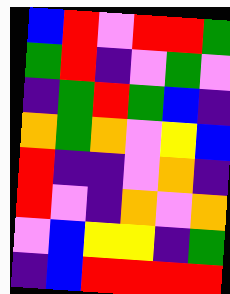[["blue", "red", "violet", "red", "red", "green"], ["green", "red", "indigo", "violet", "green", "violet"], ["indigo", "green", "red", "green", "blue", "indigo"], ["orange", "green", "orange", "violet", "yellow", "blue"], ["red", "indigo", "indigo", "violet", "orange", "indigo"], ["red", "violet", "indigo", "orange", "violet", "orange"], ["violet", "blue", "yellow", "yellow", "indigo", "green"], ["indigo", "blue", "red", "red", "red", "red"]]